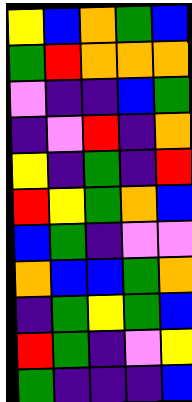[["yellow", "blue", "orange", "green", "blue"], ["green", "red", "orange", "orange", "orange"], ["violet", "indigo", "indigo", "blue", "green"], ["indigo", "violet", "red", "indigo", "orange"], ["yellow", "indigo", "green", "indigo", "red"], ["red", "yellow", "green", "orange", "blue"], ["blue", "green", "indigo", "violet", "violet"], ["orange", "blue", "blue", "green", "orange"], ["indigo", "green", "yellow", "green", "blue"], ["red", "green", "indigo", "violet", "yellow"], ["green", "indigo", "indigo", "indigo", "blue"]]